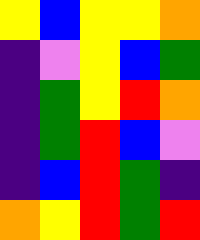[["yellow", "blue", "yellow", "yellow", "orange"], ["indigo", "violet", "yellow", "blue", "green"], ["indigo", "green", "yellow", "red", "orange"], ["indigo", "green", "red", "blue", "violet"], ["indigo", "blue", "red", "green", "indigo"], ["orange", "yellow", "red", "green", "red"]]